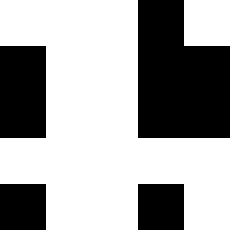[["white", "white", "white", "black", "white"], ["black", "white", "white", "black", "black"], ["black", "white", "white", "black", "black"], ["white", "white", "white", "white", "white"], ["black", "white", "white", "black", "white"]]